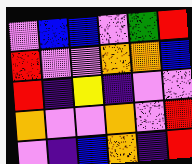[["violet", "blue", "blue", "violet", "green", "red"], ["red", "violet", "violet", "orange", "orange", "blue"], ["red", "indigo", "yellow", "indigo", "violet", "violet"], ["orange", "violet", "violet", "orange", "violet", "red"], ["violet", "indigo", "blue", "orange", "indigo", "red"]]